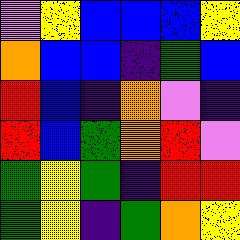[["violet", "yellow", "blue", "blue", "blue", "yellow"], ["orange", "blue", "blue", "indigo", "green", "blue"], ["red", "blue", "indigo", "orange", "violet", "indigo"], ["red", "blue", "green", "orange", "red", "violet"], ["green", "yellow", "green", "indigo", "red", "red"], ["green", "yellow", "indigo", "green", "orange", "yellow"]]